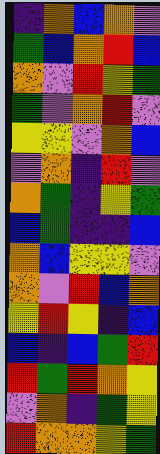[["indigo", "orange", "blue", "orange", "violet"], ["green", "blue", "orange", "red", "blue"], ["orange", "violet", "red", "yellow", "green"], ["green", "violet", "orange", "red", "violet"], ["yellow", "yellow", "violet", "orange", "blue"], ["violet", "orange", "indigo", "red", "violet"], ["orange", "green", "indigo", "yellow", "green"], ["blue", "green", "indigo", "indigo", "blue"], ["orange", "blue", "yellow", "yellow", "violet"], ["orange", "violet", "red", "blue", "orange"], ["yellow", "red", "yellow", "indigo", "blue"], ["blue", "indigo", "blue", "green", "red"], ["red", "green", "red", "orange", "yellow"], ["violet", "orange", "indigo", "green", "yellow"], ["red", "orange", "orange", "yellow", "green"]]